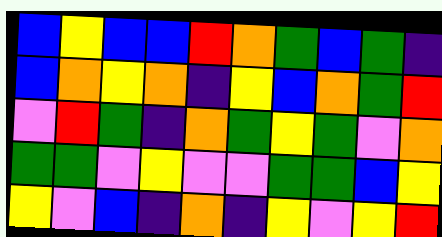[["blue", "yellow", "blue", "blue", "red", "orange", "green", "blue", "green", "indigo"], ["blue", "orange", "yellow", "orange", "indigo", "yellow", "blue", "orange", "green", "red"], ["violet", "red", "green", "indigo", "orange", "green", "yellow", "green", "violet", "orange"], ["green", "green", "violet", "yellow", "violet", "violet", "green", "green", "blue", "yellow"], ["yellow", "violet", "blue", "indigo", "orange", "indigo", "yellow", "violet", "yellow", "red"]]